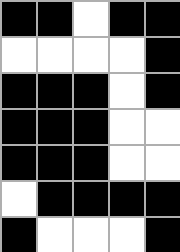[["black", "black", "white", "black", "black"], ["white", "white", "white", "white", "black"], ["black", "black", "black", "white", "black"], ["black", "black", "black", "white", "white"], ["black", "black", "black", "white", "white"], ["white", "black", "black", "black", "black"], ["black", "white", "white", "white", "black"]]